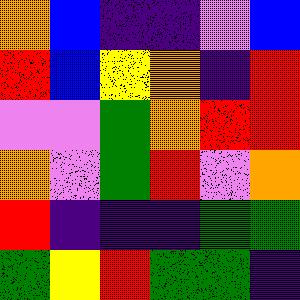[["orange", "blue", "indigo", "indigo", "violet", "blue"], ["red", "blue", "yellow", "orange", "indigo", "red"], ["violet", "violet", "green", "orange", "red", "red"], ["orange", "violet", "green", "red", "violet", "orange"], ["red", "indigo", "indigo", "indigo", "green", "green"], ["green", "yellow", "red", "green", "green", "indigo"]]